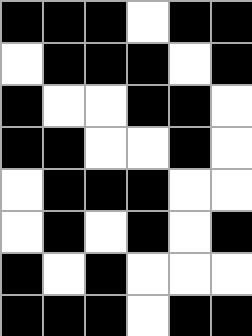[["black", "black", "black", "white", "black", "black"], ["white", "black", "black", "black", "white", "black"], ["black", "white", "white", "black", "black", "white"], ["black", "black", "white", "white", "black", "white"], ["white", "black", "black", "black", "white", "white"], ["white", "black", "white", "black", "white", "black"], ["black", "white", "black", "white", "white", "white"], ["black", "black", "black", "white", "black", "black"]]